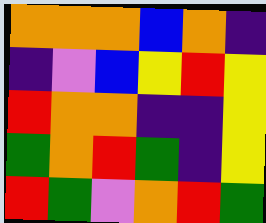[["orange", "orange", "orange", "blue", "orange", "indigo"], ["indigo", "violet", "blue", "yellow", "red", "yellow"], ["red", "orange", "orange", "indigo", "indigo", "yellow"], ["green", "orange", "red", "green", "indigo", "yellow"], ["red", "green", "violet", "orange", "red", "green"]]